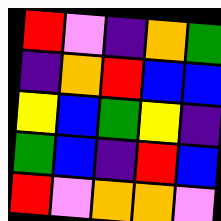[["red", "violet", "indigo", "orange", "green"], ["indigo", "orange", "red", "blue", "blue"], ["yellow", "blue", "green", "yellow", "indigo"], ["green", "blue", "indigo", "red", "blue"], ["red", "violet", "orange", "orange", "violet"]]